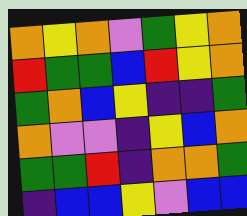[["orange", "yellow", "orange", "violet", "green", "yellow", "orange"], ["red", "green", "green", "blue", "red", "yellow", "orange"], ["green", "orange", "blue", "yellow", "indigo", "indigo", "green"], ["orange", "violet", "violet", "indigo", "yellow", "blue", "orange"], ["green", "green", "red", "indigo", "orange", "orange", "green"], ["indigo", "blue", "blue", "yellow", "violet", "blue", "blue"]]